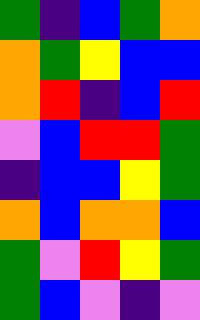[["green", "indigo", "blue", "green", "orange"], ["orange", "green", "yellow", "blue", "blue"], ["orange", "red", "indigo", "blue", "red"], ["violet", "blue", "red", "red", "green"], ["indigo", "blue", "blue", "yellow", "green"], ["orange", "blue", "orange", "orange", "blue"], ["green", "violet", "red", "yellow", "green"], ["green", "blue", "violet", "indigo", "violet"]]